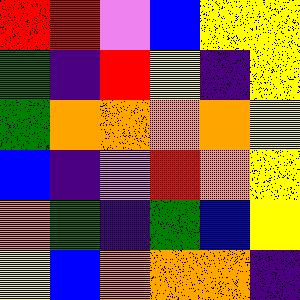[["red", "red", "violet", "blue", "yellow", "yellow"], ["green", "indigo", "red", "yellow", "indigo", "yellow"], ["green", "orange", "orange", "orange", "orange", "yellow"], ["blue", "indigo", "violet", "red", "orange", "yellow"], ["orange", "green", "indigo", "green", "blue", "yellow"], ["yellow", "blue", "orange", "orange", "orange", "indigo"]]